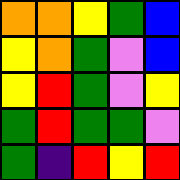[["orange", "orange", "yellow", "green", "blue"], ["yellow", "orange", "green", "violet", "blue"], ["yellow", "red", "green", "violet", "yellow"], ["green", "red", "green", "green", "violet"], ["green", "indigo", "red", "yellow", "red"]]